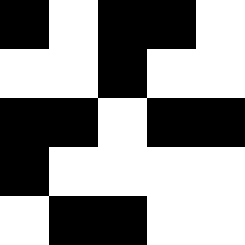[["black", "white", "black", "black", "white"], ["white", "white", "black", "white", "white"], ["black", "black", "white", "black", "black"], ["black", "white", "white", "white", "white"], ["white", "black", "black", "white", "white"]]